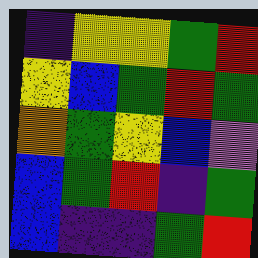[["indigo", "yellow", "yellow", "green", "red"], ["yellow", "blue", "green", "red", "green"], ["orange", "green", "yellow", "blue", "violet"], ["blue", "green", "red", "indigo", "green"], ["blue", "indigo", "indigo", "green", "red"]]